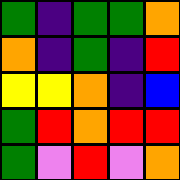[["green", "indigo", "green", "green", "orange"], ["orange", "indigo", "green", "indigo", "red"], ["yellow", "yellow", "orange", "indigo", "blue"], ["green", "red", "orange", "red", "red"], ["green", "violet", "red", "violet", "orange"]]